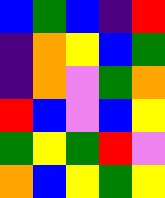[["blue", "green", "blue", "indigo", "red"], ["indigo", "orange", "yellow", "blue", "green"], ["indigo", "orange", "violet", "green", "orange"], ["red", "blue", "violet", "blue", "yellow"], ["green", "yellow", "green", "red", "violet"], ["orange", "blue", "yellow", "green", "yellow"]]